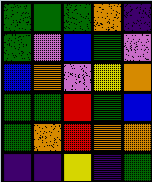[["green", "green", "green", "orange", "indigo"], ["green", "violet", "blue", "green", "violet"], ["blue", "orange", "violet", "yellow", "orange"], ["green", "green", "red", "green", "blue"], ["green", "orange", "red", "orange", "orange"], ["indigo", "indigo", "yellow", "indigo", "green"]]